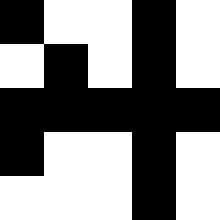[["black", "white", "white", "black", "white"], ["white", "black", "white", "black", "white"], ["black", "black", "black", "black", "black"], ["black", "white", "white", "black", "white"], ["white", "white", "white", "black", "white"]]